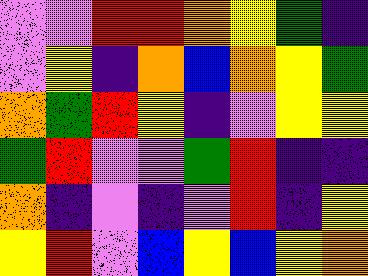[["violet", "violet", "red", "red", "orange", "yellow", "green", "indigo"], ["violet", "yellow", "indigo", "orange", "blue", "orange", "yellow", "green"], ["orange", "green", "red", "yellow", "indigo", "violet", "yellow", "yellow"], ["green", "red", "violet", "violet", "green", "red", "indigo", "indigo"], ["orange", "indigo", "violet", "indigo", "violet", "red", "indigo", "yellow"], ["yellow", "red", "violet", "blue", "yellow", "blue", "yellow", "orange"]]